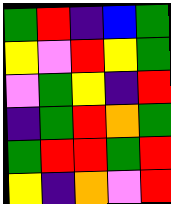[["green", "red", "indigo", "blue", "green"], ["yellow", "violet", "red", "yellow", "green"], ["violet", "green", "yellow", "indigo", "red"], ["indigo", "green", "red", "orange", "green"], ["green", "red", "red", "green", "red"], ["yellow", "indigo", "orange", "violet", "red"]]